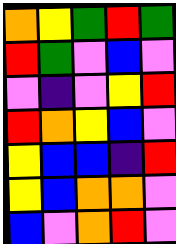[["orange", "yellow", "green", "red", "green"], ["red", "green", "violet", "blue", "violet"], ["violet", "indigo", "violet", "yellow", "red"], ["red", "orange", "yellow", "blue", "violet"], ["yellow", "blue", "blue", "indigo", "red"], ["yellow", "blue", "orange", "orange", "violet"], ["blue", "violet", "orange", "red", "violet"]]